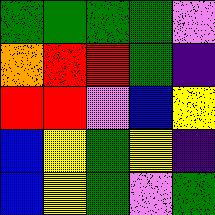[["green", "green", "green", "green", "violet"], ["orange", "red", "red", "green", "indigo"], ["red", "red", "violet", "blue", "yellow"], ["blue", "yellow", "green", "yellow", "indigo"], ["blue", "yellow", "green", "violet", "green"]]